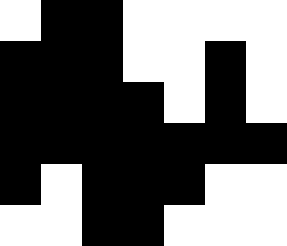[["white", "black", "black", "white", "white", "white", "white"], ["black", "black", "black", "white", "white", "black", "white"], ["black", "black", "black", "black", "white", "black", "white"], ["black", "black", "black", "black", "black", "black", "black"], ["black", "white", "black", "black", "black", "white", "white"], ["white", "white", "black", "black", "white", "white", "white"]]